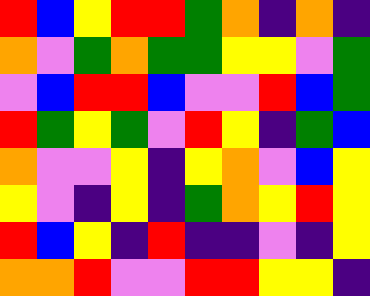[["red", "blue", "yellow", "red", "red", "green", "orange", "indigo", "orange", "indigo"], ["orange", "violet", "green", "orange", "green", "green", "yellow", "yellow", "violet", "green"], ["violet", "blue", "red", "red", "blue", "violet", "violet", "red", "blue", "green"], ["red", "green", "yellow", "green", "violet", "red", "yellow", "indigo", "green", "blue"], ["orange", "violet", "violet", "yellow", "indigo", "yellow", "orange", "violet", "blue", "yellow"], ["yellow", "violet", "indigo", "yellow", "indigo", "green", "orange", "yellow", "red", "yellow"], ["red", "blue", "yellow", "indigo", "red", "indigo", "indigo", "violet", "indigo", "yellow"], ["orange", "orange", "red", "violet", "violet", "red", "red", "yellow", "yellow", "indigo"]]